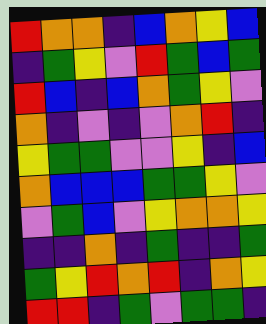[["red", "orange", "orange", "indigo", "blue", "orange", "yellow", "blue"], ["indigo", "green", "yellow", "violet", "red", "green", "blue", "green"], ["red", "blue", "indigo", "blue", "orange", "green", "yellow", "violet"], ["orange", "indigo", "violet", "indigo", "violet", "orange", "red", "indigo"], ["yellow", "green", "green", "violet", "violet", "yellow", "indigo", "blue"], ["orange", "blue", "blue", "blue", "green", "green", "yellow", "violet"], ["violet", "green", "blue", "violet", "yellow", "orange", "orange", "yellow"], ["indigo", "indigo", "orange", "indigo", "green", "indigo", "indigo", "green"], ["green", "yellow", "red", "orange", "red", "indigo", "orange", "yellow"], ["red", "red", "indigo", "green", "violet", "green", "green", "indigo"]]